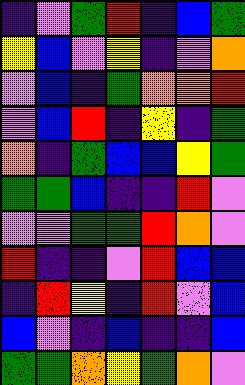[["indigo", "violet", "green", "red", "indigo", "blue", "green"], ["yellow", "blue", "violet", "yellow", "indigo", "violet", "orange"], ["violet", "blue", "indigo", "green", "orange", "orange", "red"], ["violet", "blue", "red", "indigo", "yellow", "indigo", "green"], ["orange", "indigo", "green", "blue", "blue", "yellow", "green"], ["green", "green", "blue", "indigo", "indigo", "red", "violet"], ["violet", "violet", "green", "green", "red", "orange", "violet"], ["red", "indigo", "indigo", "violet", "red", "blue", "blue"], ["indigo", "red", "yellow", "indigo", "red", "violet", "blue"], ["blue", "violet", "indigo", "blue", "indigo", "indigo", "blue"], ["green", "green", "orange", "yellow", "green", "orange", "violet"]]